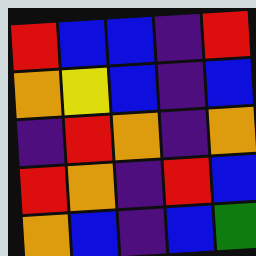[["red", "blue", "blue", "indigo", "red"], ["orange", "yellow", "blue", "indigo", "blue"], ["indigo", "red", "orange", "indigo", "orange"], ["red", "orange", "indigo", "red", "blue"], ["orange", "blue", "indigo", "blue", "green"]]